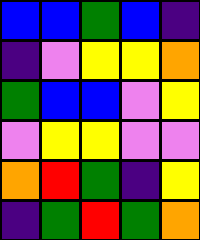[["blue", "blue", "green", "blue", "indigo"], ["indigo", "violet", "yellow", "yellow", "orange"], ["green", "blue", "blue", "violet", "yellow"], ["violet", "yellow", "yellow", "violet", "violet"], ["orange", "red", "green", "indigo", "yellow"], ["indigo", "green", "red", "green", "orange"]]